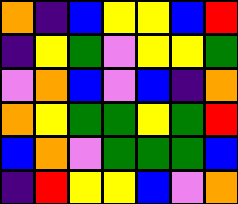[["orange", "indigo", "blue", "yellow", "yellow", "blue", "red"], ["indigo", "yellow", "green", "violet", "yellow", "yellow", "green"], ["violet", "orange", "blue", "violet", "blue", "indigo", "orange"], ["orange", "yellow", "green", "green", "yellow", "green", "red"], ["blue", "orange", "violet", "green", "green", "green", "blue"], ["indigo", "red", "yellow", "yellow", "blue", "violet", "orange"]]